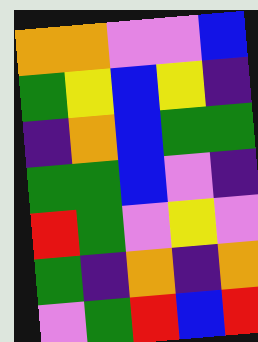[["orange", "orange", "violet", "violet", "blue"], ["green", "yellow", "blue", "yellow", "indigo"], ["indigo", "orange", "blue", "green", "green"], ["green", "green", "blue", "violet", "indigo"], ["red", "green", "violet", "yellow", "violet"], ["green", "indigo", "orange", "indigo", "orange"], ["violet", "green", "red", "blue", "red"]]